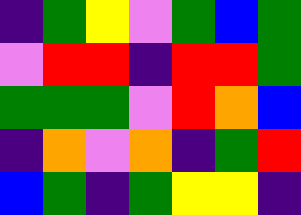[["indigo", "green", "yellow", "violet", "green", "blue", "green"], ["violet", "red", "red", "indigo", "red", "red", "green"], ["green", "green", "green", "violet", "red", "orange", "blue"], ["indigo", "orange", "violet", "orange", "indigo", "green", "red"], ["blue", "green", "indigo", "green", "yellow", "yellow", "indigo"]]